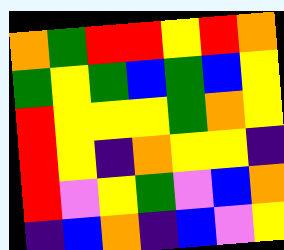[["orange", "green", "red", "red", "yellow", "red", "orange"], ["green", "yellow", "green", "blue", "green", "blue", "yellow"], ["red", "yellow", "yellow", "yellow", "green", "orange", "yellow"], ["red", "yellow", "indigo", "orange", "yellow", "yellow", "indigo"], ["red", "violet", "yellow", "green", "violet", "blue", "orange"], ["indigo", "blue", "orange", "indigo", "blue", "violet", "yellow"]]